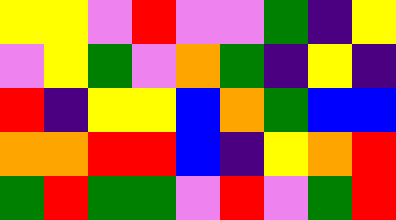[["yellow", "yellow", "violet", "red", "violet", "violet", "green", "indigo", "yellow"], ["violet", "yellow", "green", "violet", "orange", "green", "indigo", "yellow", "indigo"], ["red", "indigo", "yellow", "yellow", "blue", "orange", "green", "blue", "blue"], ["orange", "orange", "red", "red", "blue", "indigo", "yellow", "orange", "red"], ["green", "red", "green", "green", "violet", "red", "violet", "green", "red"]]